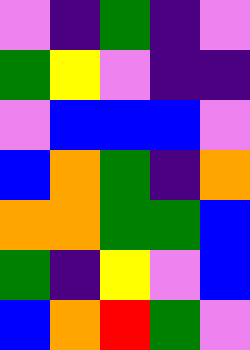[["violet", "indigo", "green", "indigo", "violet"], ["green", "yellow", "violet", "indigo", "indigo"], ["violet", "blue", "blue", "blue", "violet"], ["blue", "orange", "green", "indigo", "orange"], ["orange", "orange", "green", "green", "blue"], ["green", "indigo", "yellow", "violet", "blue"], ["blue", "orange", "red", "green", "violet"]]